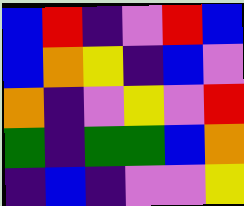[["blue", "red", "indigo", "violet", "red", "blue"], ["blue", "orange", "yellow", "indigo", "blue", "violet"], ["orange", "indigo", "violet", "yellow", "violet", "red"], ["green", "indigo", "green", "green", "blue", "orange"], ["indigo", "blue", "indigo", "violet", "violet", "yellow"]]